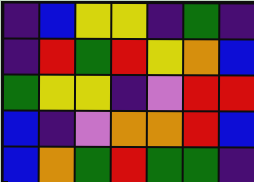[["indigo", "blue", "yellow", "yellow", "indigo", "green", "indigo"], ["indigo", "red", "green", "red", "yellow", "orange", "blue"], ["green", "yellow", "yellow", "indigo", "violet", "red", "red"], ["blue", "indigo", "violet", "orange", "orange", "red", "blue"], ["blue", "orange", "green", "red", "green", "green", "indigo"]]